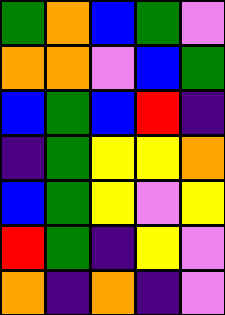[["green", "orange", "blue", "green", "violet"], ["orange", "orange", "violet", "blue", "green"], ["blue", "green", "blue", "red", "indigo"], ["indigo", "green", "yellow", "yellow", "orange"], ["blue", "green", "yellow", "violet", "yellow"], ["red", "green", "indigo", "yellow", "violet"], ["orange", "indigo", "orange", "indigo", "violet"]]